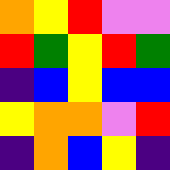[["orange", "yellow", "red", "violet", "violet"], ["red", "green", "yellow", "red", "green"], ["indigo", "blue", "yellow", "blue", "blue"], ["yellow", "orange", "orange", "violet", "red"], ["indigo", "orange", "blue", "yellow", "indigo"]]